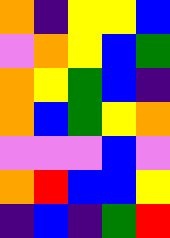[["orange", "indigo", "yellow", "yellow", "blue"], ["violet", "orange", "yellow", "blue", "green"], ["orange", "yellow", "green", "blue", "indigo"], ["orange", "blue", "green", "yellow", "orange"], ["violet", "violet", "violet", "blue", "violet"], ["orange", "red", "blue", "blue", "yellow"], ["indigo", "blue", "indigo", "green", "red"]]